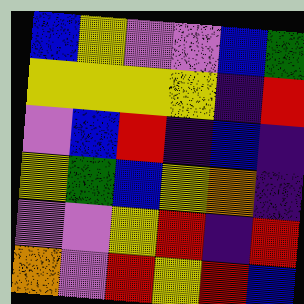[["blue", "yellow", "violet", "violet", "blue", "green"], ["yellow", "yellow", "yellow", "yellow", "indigo", "red"], ["violet", "blue", "red", "indigo", "blue", "indigo"], ["yellow", "green", "blue", "yellow", "orange", "indigo"], ["violet", "violet", "yellow", "red", "indigo", "red"], ["orange", "violet", "red", "yellow", "red", "blue"]]